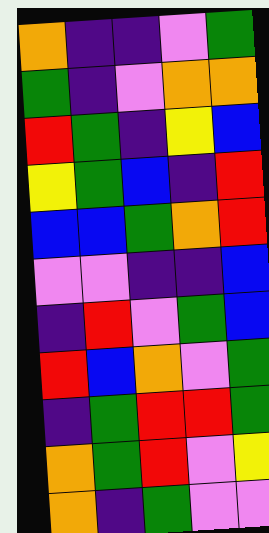[["orange", "indigo", "indigo", "violet", "green"], ["green", "indigo", "violet", "orange", "orange"], ["red", "green", "indigo", "yellow", "blue"], ["yellow", "green", "blue", "indigo", "red"], ["blue", "blue", "green", "orange", "red"], ["violet", "violet", "indigo", "indigo", "blue"], ["indigo", "red", "violet", "green", "blue"], ["red", "blue", "orange", "violet", "green"], ["indigo", "green", "red", "red", "green"], ["orange", "green", "red", "violet", "yellow"], ["orange", "indigo", "green", "violet", "violet"]]